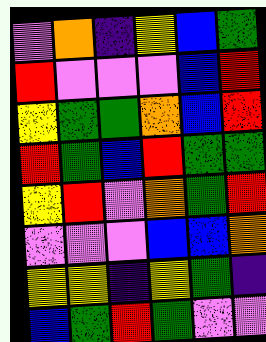[["violet", "orange", "indigo", "yellow", "blue", "green"], ["red", "violet", "violet", "violet", "blue", "red"], ["yellow", "green", "green", "orange", "blue", "red"], ["red", "green", "blue", "red", "green", "green"], ["yellow", "red", "violet", "orange", "green", "red"], ["violet", "violet", "violet", "blue", "blue", "orange"], ["yellow", "yellow", "indigo", "yellow", "green", "indigo"], ["blue", "green", "red", "green", "violet", "violet"]]